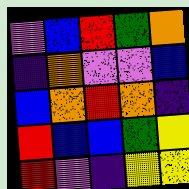[["violet", "blue", "red", "green", "orange"], ["indigo", "orange", "violet", "violet", "blue"], ["blue", "orange", "red", "orange", "indigo"], ["red", "blue", "blue", "green", "yellow"], ["red", "violet", "indigo", "yellow", "yellow"]]